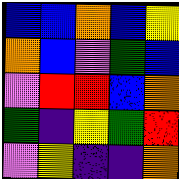[["blue", "blue", "orange", "blue", "yellow"], ["orange", "blue", "violet", "green", "blue"], ["violet", "red", "red", "blue", "orange"], ["green", "indigo", "yellow", "green", "red"], ["violet", "yellow", "indigo", "indigo", "orange"]]